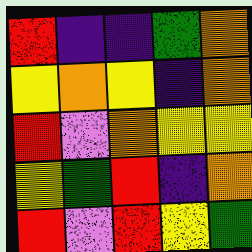[["red", "indigo", "indigo", "green", "orange"], ["yellow", "orange", "yellow", "indigo", "orange"], ["red", "violet", "orange", "yellow", "yellow"], ["yellow", "green", "red", "indigo", "orange"], ["red", "violet", "red", "yellow", "green"]]